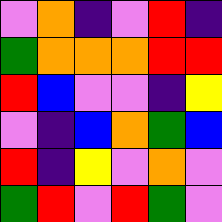[["violet", "orange", "indigo", "violet", "red", "indigo"], ["green", "orange", "orange", "orange", "red", "red"], ["red", "blue", "violet", "violet", "indigo", "yellow"], ["violet", "indigo", "blue", "orange", "green", "blue"], ["red", "indigo", "yellow", "violet", "orange", "violet"], ["green", "red", "violet", "red", "green", "violet"]]